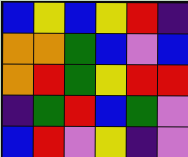[["blue", "yellow", "blue", "yellow", "red", "indigo"], ["orange", "orange", "green", "blue", "violet", "blue"], ["orange", "red", "green", "yellow", "red", "red"], ["indigo", "green", "red", "blue", "green", "violet"], ["blue", "red", "violet", "yellow", "indigo", "violet"]]